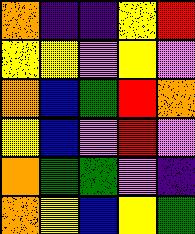[["orange", "indigo", "indigo", "yellow", "red"], ["yellow", "yellow", "violet", "yellow", "violet"], ["orange", "blue", "green", "red", "orange"], ["yellow", "blue", "violet", "red", "violet"], ["orange", "green", "green", "violet", "indigo"], ["orange", "yellow", "blue", "yellow", "green"]]